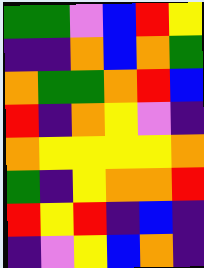[["green", "green", "violet", "blue", "red", "yellow"], ["indigo", "indigo", "orange", "blue", "orange", "green"], ["orange", "green", "green", "orange", "red", "blue"], ["red", "indigo", "orange", "yellow", "violet", "indigo"], ["orange", "yellow", "yellow", "yellow", "yellow", "orange"], ["green", "indigo", "yellow", "orange", "orange", "red"], ["red", "yellow", "red", "indigo", "blue", "indigo"], ["indigo", "violet", "yellow", "blue", "orange", "indigo"]]